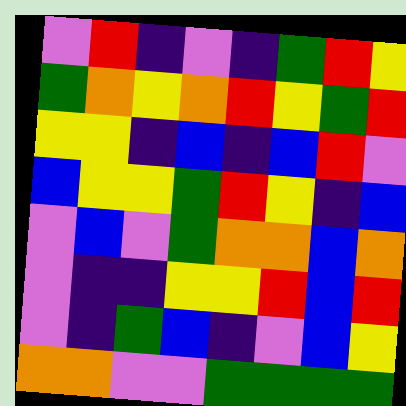[["violet", "red", "indigo", "violet", "indigo", "green", "red", "yellow"], ["green", "orange", "yellow", "orange", "red", "yellow", "green", "red"], ["yellow", "yellow", "indigo", "blue", "indigo", "blue", "red", "violet"], ["blue", "yellow", "yellow", "green", "red", "yellow", "indigo", "blue"], ["violet", "blue", "violet", "green", "orange", "orange", "blue", "orange"], ["violet", "indigo", "indigo", "yellow", "yellow", "red", "blue", "red"], ["violet", "indigo", "green", "blue", "indigo", "violet", "blue", "yellow"], ["orange", "orange", "violet", "violet", "green", "green", "green", "green"]]